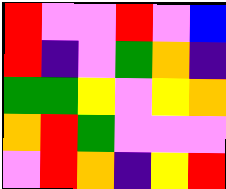[["red", "violet", "violet", "red", "violet", "blue"], ["red", "indigo", "violet", "green", "orange", "indigo"], ["green", "green", "yellow", "violet", "yellow", "orange"], ["orange", "red", "green", "violet", "violet", "violet"], ["violet", "red", "orange", "indigo", "yellow", "red"]]